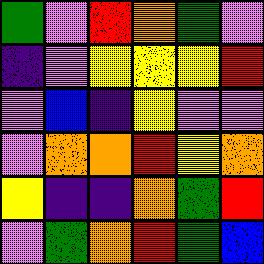[["green", "violet", "red", "orange", "green", "violet"], ["indigo", "violet", "yellow", "yellow", "yellow", "red"], ["violet", "blue", "indigo", "yellow", "violet", "violet"], ["violet", "orange", "orange", "red", "yellow", "orange"], ["yellow", "indigo", "indigo", "orange", "green", "red"], ["violet", "green", "orange", "red", "green", "blue"]]